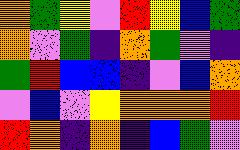[["orange", "green", "yellow", "violet", "red", "yellow", "blue", "green"], ["orange", "violet", "green", "indigo", "orange", "green", "violet", "indigo"], ["green", "red", "blue", "blue", "indigo", "violet", "blue", "orange"], ["violet", "blue", "violet", "yellow", "orange", "orange", "orange", "red"], ["red", "orange", "indigo", "orange", "indigo", "blue", "green", "violet"]]